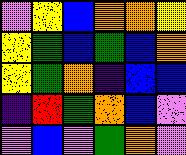[["violet", "yellow", "blue", "orange", "orange", "yellow"], ["yellow", "green", "blue", "green", "blue", "orange"], ["yellow", "green", "orange", "indigo", "blue", "blue"], ["indigo", "red", "green", "orange", "blue", "violet"], ["violet", "blue", "violet", "green", "orange", "violet"]]